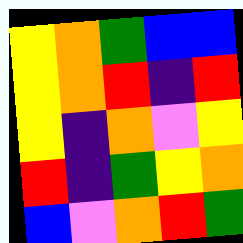[["yellow", "orange", "green", "blue", "blue"], ["yellow", "orange", "red", "indigo", "red"], ["yellow", "indigo", "orange", "violet", "yellow"], ["red", "indigo", "green", "yellow", "orange"], ["blue", "violet", "orange", "red", "green"]]